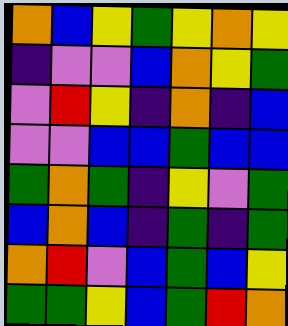[["orange", "blue", "yellow", "green", "yellow", "orange", "yellow"], ["indigo", "violet", "violet", "blue", "orange", "yellow", "green"], ["violet", "red", "yellow", "indigo", "orange", "indigo", "blue"], ["violet", "violet", "blue", "blue", "green", "blue", "blue"], ["green", "orange", "green", "indigo", "yellow", "violet", "green"], ["blue", "orange", "blue", "indigo", "green", "indigo", "green"], ["orange", "red", "violet", "blue", "green", "blue", "yellow"], ["green", "green", "yellow", "blue", "green", "red", "orange"]]